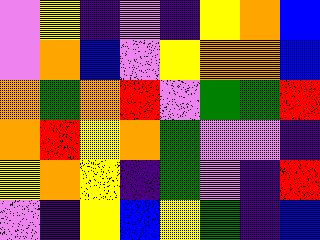[["violet", "yellow", "indigo", "violet", "indigo", "yellow", "orange", "blue"], ["violet", "orange", "blue", "violet", "yellow", "orange", "orange", "blue"], ["orange", "green", "orange", "red", "violet", "green", "green", "red"], ["orange", "red", "yellow", "orange", "green", "violet", "violet", "indigo"], ["yellow", "orange", "yellow", "indigo", "green", "violet", "indigo", "red"], ["violet", "indigo", "yellow", "blue", "yellow", "green", "indigo", "blue"]]